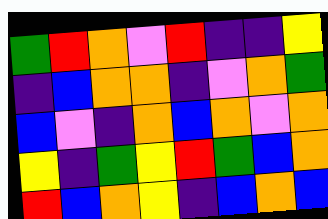[["green", "red", "orange", "violet", "red", "indigo", "indigo", "yellow"], ["indigo", "blue", "orange", "orange", "indigo", "violet", "orange", "green"], ["blue", "violet", "indigo", "orange", "blue", "orange", "violet", "orange"], ["yellow", "indigo", "green", "yellow", "red", "green", "blue", "orange"], ["red", "blue", "orange", "yellow", "indigo", "blue", "orange", "blue"]]